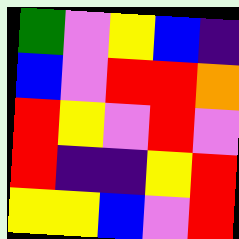[["green", "violet", "yellow", "blue", "indigo"], ["blue", "violet", "red", "red", "orange"], ["red", "yellow", "violet", "red", "violet"], ["red", "indigo", "indigo", "yellow", "red"], ["yellow", "yellow", "blue", "violet", "red"]]